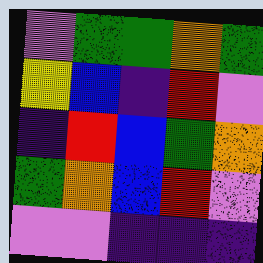[["violet", "green", "green", "orange", "green"], ["yellow", "blue", "indigo", "red", "violet"], ["indigo", "red", "blue", "green", "orange"], ["green", "orange", "blue", "red", "violet"], ["violet", "violet", "indigo", "indigo", "indigo"]]